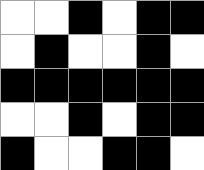[["white", "white", "black", "white", "black", "black"], ["white", "black", "white", "white", "black", "white"], ["black", "black", "black", "black", "black", "black"], ["white", "white", "black", "white", "black", "black"], ["black", "white", "white", "black", "black", "white"]]